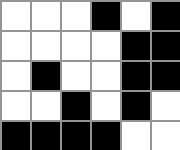[["white", "white", "white", "black", "white", "black"], ["white", "white", "white", "white", "black", "black"], ["white", "black", "white", "white", "black", "black"], ["white", "white", "black", "white", "black", "white"], ["black", "black", "black", "black", "white", "white"]]